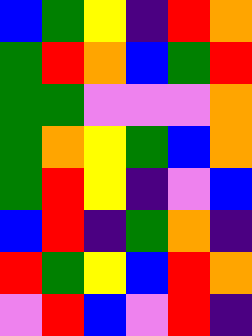[["blue", "green", "yellow", "indigo", "red", "orange"], ["green", "red", "orange", "blue", "green", "red"], ["green", "green", "violet", "violet", "violet", "orange"], ["green", "orange", "yellow", "green", "blue", "orange"], ["green", "red", "yellow", "indigo", "violet", "blue"], ["blue", "red", "indigo", "green", "orange", "indigo"], ["red", "green", "yellow", "blue", "red", "orange"], ["violet", "red", "blue", "violet", "red", "indigo"]]